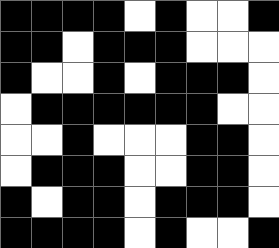[["black", "black", "black", "black", "white", "black", "white", "white", "black"], ["black", "black", "white", "black", "black", "black", "white", "white", "white"], ["black", "white", "white", "black", "white", "black", "black", "black", "white"], ["white", "black", "black", "black", "black", "black", "black", "white", "white"], ["white", "white", "black", "white", "white", "white", "black", "black", "white"], ["white", "black", "black", "black", "white", "white", "black", "black", "white"], ["black", "white", "black", "black", "white", "black", "black", "black", "white"], ["black", "black", "black", "black", "white", "black", "white", "white", "black"]]